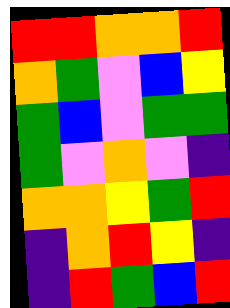[["red", "red", "orange", "orange", "red"], ["orange", "green", "violet", "blue", "yellow"], ["green", "blue", "violet", "green", "green"], ["green", "violet", "orange", "violet", "indigo"], ["orange", "orange", "yellow", "green", "red"], ["indigo", "orange", "red", "yellow", "indigo"], ["indigo", "red", "green", "blue", "red"]]